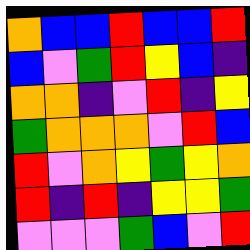[["orange", "blue", "blue", "red", "blue", "blue", "red"], ["blue", "violet", "green", "red", "yellow", "blue", "indigo"], ["orange", "orange", "indigo", "violet", "red", "indigo", "yellow"], ["green", "orange", "orange", "orange", "violet", "red", "blue"], ["red", "violet", "orange", "yellow", "green", "yellow", "orange"], ["red", "indigo", "red", "indigo", "yellow", "yellow", "green"], ["violet", "violet", "violet", "green", "blue", "violet", "red"]]